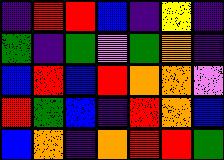[["indigo", "red", "red", "blue", "indigo", "yellow", "indigo"], ["green", "indigo", "green", "violet", "green", "orange", "indigo"], ["blue", "red", "blue", "red", "orange", "orange", "violet"], ["red", "green", "blue", "indigo", "red", "orange", "blue"], ["blue", "orange", "indigo", "orange", "red", "red", "green"]]